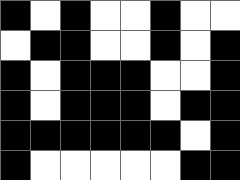[["black", "white", "black", "white", "white", "black", "white", "white"], ["white", "black", "black", "white", "white", "black", "white", "black"], ["black", "white", "black", "black", "black", "white", "white", "black"], ["black", "white", "black", "black", "black", "white", "black", "black"], ["black", "black", "black", "black", "black", "black", "white", "black"], ["black", "white", "white", "white", "white", "white", "black", "black"]]